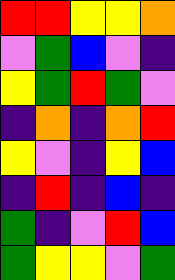[["red", "red", "yellow", "yellow", "orange"], ["violet", "green", "blue", "violet", "indigo"], ["yellow", "green", "red", "green", "violet"], ["indigo", "orange", "indigo", "orange", "red"], ["yellow", "violet", "indigo", "yellow", "blue"], ["indigo", "red", "indigo", "blue", "indigo"], ["green", "indigo", "violet", "red", "blue"], ["green", "yellow", "yellow", "violet", "green"]]